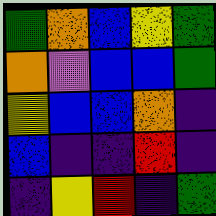[["green", "orange", "blue", "yellow", "green"], ["orange", "violet", "blue", "blue", "green"], ["yellow", "blue", "blue", "orange", "indigo"], ["blue", "indigo", "indigo", "red", "indigo"], ["indigo", "yellow", "red", "indigo", "green"]]